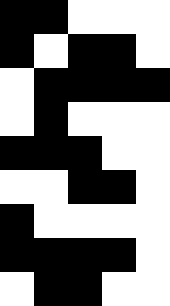[["black", "black", "white", "white", "white"], ["black", "white", "black", "black", "white"], ["white", "black", "black", "black", "black"], ["white", "black", "white", "white", "white"], ["black", "black", "black", "white", "white"], ["white", "white", "black", "black", "white"], ["black", "white", "white", "white", "white"], ["black", "black", "black", "black", "white"], ["white", "black", "black", "white", "white"]]